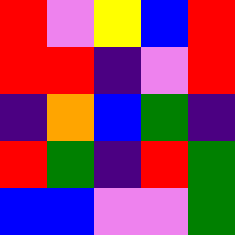[["red", "violet", "yellow", "blue", "red"], ["red", "red", "indigo", "violet", "red"], ["indigo", "orange", "blue", "green", "indigo"], ["red", "green", "indigo", "red", "green"], ["blue", "blue", "violet", "violet", "green"]]